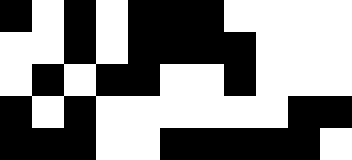[["black", "white", "black", "white", "black", "black", "black", "white", "white", "white", "white"], ["white", "white", "black", "white", "black", "black", "black", "black", "white", "white", "white"], ["white", "black", "white", "black", "black", "white", "white", "black", "white", "white", "white"], ["black", "white", "black", "white", "white", "white", "white", "white", "white", "black", "black"], ["black", "black", "black", "white", "white", "black", "black", "black", "black", "black", "white"]]